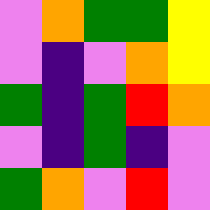[["violet", "orange", "green", "green", "yellow"], ["violet", "indigo", "violet", "orange", "yellow"], ["green", "indigo", "green", "red", "orange"], ["violet", "indigo", "green", "indigo", "violet"], ["green", "orange", "violet", "red", "violet"]]